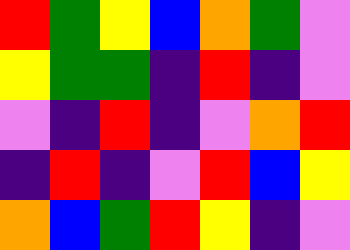[["red", "green", "yellow", "blue", "orange", "green", "violet"], ["yellow", "green", "green", "indigo", "red", "indigo", "violet"], ["violet", "indigo", "red", "indigo", "violet", "orange", "red"], ["indigo", "red", "indigo", "violet", "red", "blue", "yellow"], ["orange", "blue", "green", "red", "yellow", "indigo", "violet"]]